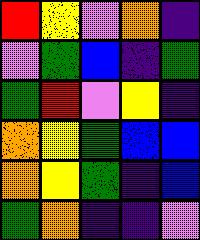[["red", "yellow", "violet", "orange", "indigo"], ["violet", "green", "blue", "indigo", "green"], ["green", "red", "violet", "yellow", "indigo"], ["orange", "yellow", "green", "blue", "blue"], ["orange", "yellow", "green", "indigo", "blue"], ["green", "orange", "indigo", "indigo", "violet"]]